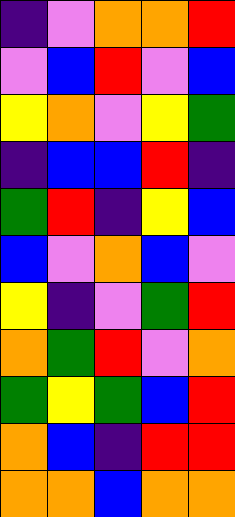[["indigo", "violet", "orange", "orange", "red"], ["violet", "blue", "red", "violet", "blue"], ["yellow", "orange", "violet", "yellow", "green"], ["indigo", "blue", "blue", "red", "indigo"], ["green", "red", "indigo", "yellow", "blue"], ["blue", "violet", "orange", "blue", "violet"], ["yellow", "indigo", "violet", "green", "red"], ["orange", "green", "red", "violet", "orange"], ["green", "yellow", "green", "blue", "red"], ["orange", "blue", "indigo", "red", "red"], ["orange", "orange", "blue", "orange", "orange"]]